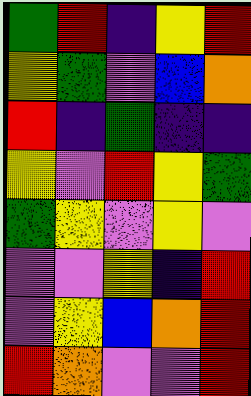[["green", "red", "indigo", "yellow", "red"], ["yellow", "green", "violet", "blue", "orange"], ["red", "indigo", "green", "indigo", "indigo"], ["yellow", "violet", "red", "yellow", "green"], ["green", "yellow", "violet", "yellow", "violet"], ["violet", "violet", "yellow", "indigo", "red"], ["violet", "yellow", "blue", "orange", "red"], ["red", "orange", "violet", "violet", "red"]]